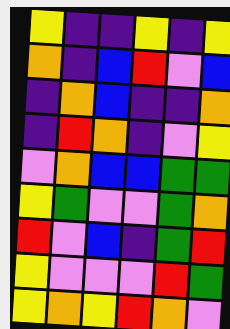[["yellow", "indigo", "indigo", "yellow", "indigo", "yellow"], ["orange", "indigo", "blue", "red", "violet", "blue"], ["indigo", "orange", "blue", "indigo", "indigo", "orange"], ["indigo", "red", "orange", "indigo", "violet", "yellow"], ["violet", "orange", "blue", "blue", "green", "green"], ["yellow", "green", "violet", "violet", "green", "orange"], ["red", "violet", "blue", "indigo", "green", "red"], ["yellow", "violet", "violet", "violet", "red", "green"], ["yellow", "orange", "yellow", "red", "orange", "violet"]]